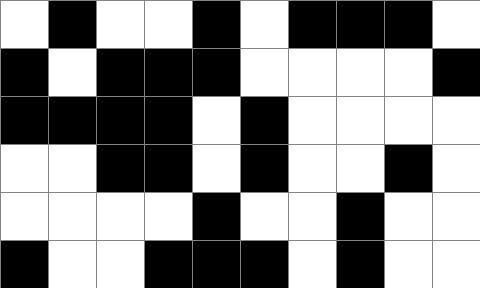[["white", "black", "white", "white", "black", "white", "black", "black", "black", "white"], ["black", "white", "black", "black", "black", "white", "white", "white", "white", "black"], ["black", "black", "black", "black", "white", "black", "white", "white", "white", "white"], ["white", "white", "black", "black", "white", "black", "white", "white", "black", "white"], ["white", "white", "white", "white", "black", "white", "white", "black", "white", "white"], ["black", "white", "white", "black", "black", "black", "white", "black", "white", "white"]]